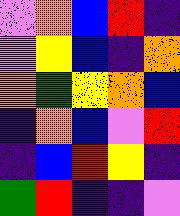[["violet", "orange", "blue", "red", "indigo"], ["violet", "yellow", "blue", "indigo", "orange"], ["orange", "green", "yellow", "orange", "blue"], ["indigo", "orange", "blue", "violet", "red"], ["indigo", "blue", "red", "yellow", "indigo"], ["green", "red", "indigo", "indigo", "violet"]]